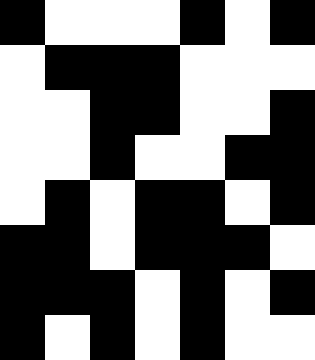[["black", "white", "white", "white", "black", "white", "black"], ["white", "black", "black", "black", "white", "white", "white"], ["white", "white", "black", "black", "white", "white", "black"], ["white", "white", "black", "white", "white", "black", "black"], ["white", "black", "white", "black", "black", "white", "black"], ["black", "black", "white", "black", "black", "black", "white"], ["black", "black", "black", "white", "black", "white", "black"], ["black", "white", "black", "white", "black", "white", "white"]]